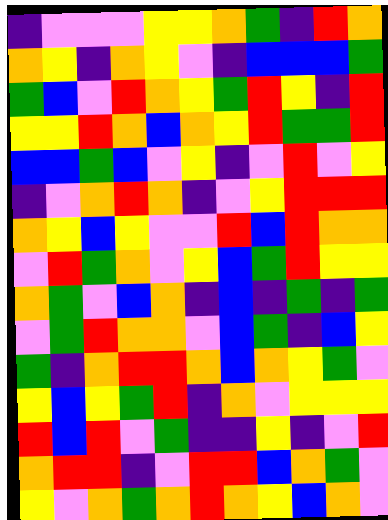[["indigo", "violet", "violet", "violet", "yellow", "yellow", "orange", "green", "indigo", "red", "orange"], ["orange", "yellow", "indigo", "orange", "yellow", "violet", "indigo", "blue", "blue", "blue", "green"], ["green", "blue", "violet", "red", "orange", "yellow", "green", "red", "yellow", "indigo", "red"], ["yellow", "yellow", "red", "orange", "blue", "orange", "yellow", "red", "green", "green", "red"], ["blue", "blue", "green", "blue", "violet", "yellow", "indigo", "violet", "red", "violet", "yellow"], ["indigo", "violet", "orange", "red", "orange", "indigo", "violet", "yellow", "red", "red", "red"], ["orange", "yellow", "blue", "yellow", "violet", "violet", "red", "blue", "red", "orange", "orange"], ["violet", "red", "green", "orange", "violet", "yellow", "blue", "green", "red", "yellow", "yellow"], ["orange", "green", "violet", "blue", "orange", "indigo", "blue", "indigo", "green", "indigo", "green"], ["violet", "green", "red", "orange", "orange", "violet", "blue", "green", "indigo", "blue", "yellow"], ["green", "indigo", "orange", "red", "red", "orange", "blue", "orange", "yellow", "green", "violet"], ["yellow", "blue", "yellow", "green", "red", "indigo", "orange", "violet", "yellow", "yellow", "yellow"], ["red", "blue", "red", "violet", "green", "indigo", "indigo", "yellow", "indigo", "violet", "red"], ["orange", "red", "red", "indigo", "violet", "red", "red", "blue", "orange", "green", "violet"], ["yellow", "violet", "orange", "green", "orange", "red", "orange", "yellow", "blue", "orange", "violet"]]